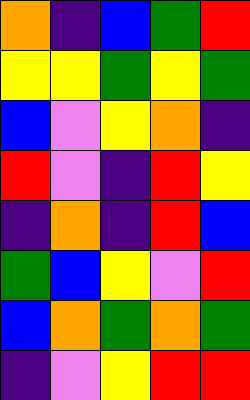[["orange", "indigo", "blue", "green", "red"], ["yellow", "yellow", "green", "yellow", "green"], ["blue", "violet", "yellow", "orange", "indigo"], ["red", "violet", "indigo", "red", "yellow"], ["indigo", "orange", "indigo", "red", "blue"], ["green", "blue", "yellow", "violet", "red"], ["blue", "orange", "green", "orange", "green"], ["indigo", "violet", "yellow", "red", "red"]]